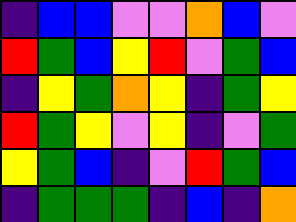[["indigo", "blue", "blue", "violet", "violet", "orange", "blue", "violet"], ["red", "green", "blue", "yellow", "red", "violet", "green", "blue"], ["indigo", "yellow", "green", "orange", "yellow", "indigo", "green", "yellow"], ["red", "green", "yellow", "violet", "yellow", "indigo", "violet", "green"], ["yellow", "green", "blue", "indigo", "violet", "red", "green", "blue"], ["indigo", "green", "green", "green", "indigo", "blue", "indigo", "orange"]]